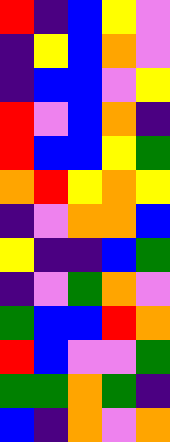[["red", "indigo", "blue", "yellow", "violet"], ["indigo", "yellow", "blue", "orange", "violet"], ["indigo", "blue", "blue", "violet", "yellow"], ["red", "violet", "blue", "orange", "indigo"], ["red", "blue", "blue", "yellow", "green"], ["orange", "red", "yellow", "orange", "yellow"], ["indigo", "violet", "orange", "orange", "blue"], ["yellow", "indigo", "indigo", "blue", "green"], ["indigo", "violet", "green", "orange", "violet"], ["green", "blue", "blue", "red", "orange"], ["red", "blue", "violet", "violet", "green"], ["green", "green", "orange", "green", "indigo"], ["blue", "indigo", "orange", "violet", "orange"]]